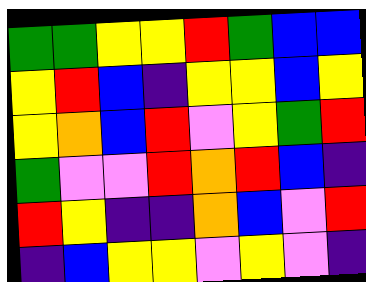[["green", "green", "yellow", "yellow", "red", "green", "blue", "blue"], ["yellow", "red", "blue", "indigo", "yellow", "yellow", "blue", "yellow"], ["yellow", "orange", "blue", "red", "violet", "yellow", "green", "red"], ["green", "violet", "violet", "red", "orange", "red", "blue", "indigo"], ["red", "yellow", "indigo", "indigo", "orange", "blue", "violet", "red"], ["indigo", "blue", "yellow", "yellow", "violet", "yellow", "violet", "indigo"]]